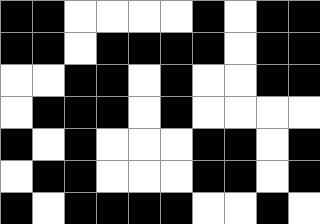[["black", "black", "white", "white", "white", "white", "black", "white", "black", "black"], ["black", "black", "white", "black", "black", "black", "black", "white", "black", "black"], ["white", "white", "black", "black", "white", "black", "white", "white", "black", "black"], ["white", "black", "black", "black", "white", "black", "white", "white", "white", "white"], ["black", "white", "black", "white", "white", "white", "black", "black", "white", "black"], ["white", "black", "black", "white", "white", "white", "black", "black", "white", "black"], ["black", "white", "black", "black", "black", "black", "white", "white", "black", "white"]]